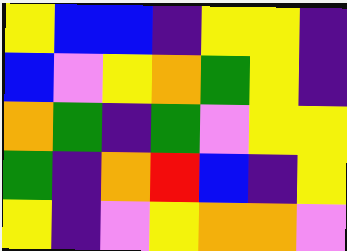[["yellow", "blue", "blue", "indigo", "yellow", "yellow", "indigo"], ["blue", "violet", "yellow", "orange", "green", "yellow", "indigo"], ["orange", "green", "indigo", "green", "violet", "yellow", "yellow"], ["green", "indigo", "orange", "red", "blue", "indigo", "yellow"], ["yellow", "indigo", "violet", "yellow", "orange", "orange", "violet"]]